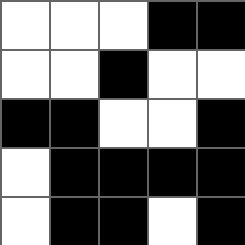[["white", "white", "white", "black", "black"], ["white", "white", "black", "white", "white"], ["black", "black", "white", "white", "black"], ["white", "black", "black", "black", "black"], ["white", "black", "black", "white", "black"]]